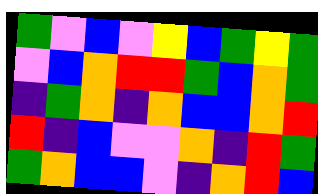[["green", "violet", "blue", "violet", "yellow", "blue", "green", "yellow", "green"], ["violet", "blue", "orange", "red", "red", "green", "blue", "orange", "green"], ["indigo", "green", "orange", "indigo", "orange", "blue", "blue", "orange", "red"], ["red", "indigo", "blue", "violet", "violet", "orange", "indigo", "red", "green"], ["green", "orange", "blue", "blue", "violet", "indigo", "orange", "red", "blue"]]